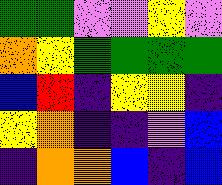[["green", "green", "violet", "violet", "yellow", "violet"], ["orange", "yellow", "green", "green", "green", "green"], ["blue", "red", "indigo", "yellow", "yellow", "indigo"], ["yellow", "orange", "indigo", "indigo", "violet", "blue"], ["indigo", "orange", "orange", "blue", "indigo", "blue"]]